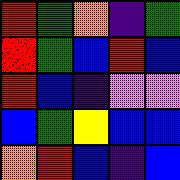[["red", "green", "orange", "indigo", "green"], ["red", "green", "blue", "red", "blue"], ["red", "blue", "indigo", "violet", "violet"], ["blue", "green", "yellow", "blue", "blue"], ["orange", "red", "blue", "indigo", "blue"]]